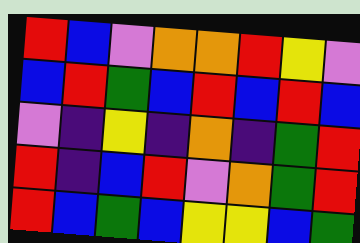[["red", "blue", "violet", "orange", "orange", "red", "yellow", "violet"], ["blue", "red", "green", "blue", "red", "blue", "red", "blue"], ["violet", "indigo", "yellow", "indigo", "orange", "indigo", "green", "red"], ["red", "indigo", "blue", "red", "violet", "orange", "green", "red"], ["red", "blue", "green", "blue", "yellow", "yellow", "blue", "green"]]